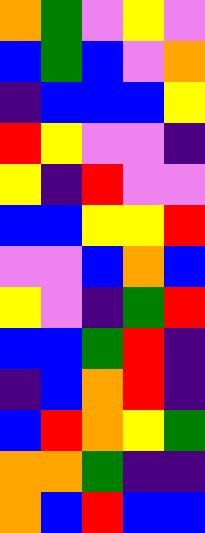[["orange", "green", "violet", "yellow", "violet"], ["blue", "green", "blue", "violet", "orange"], ["indigo", "blue", "blue", "blue", "yellow"], ["red", "yellow", "violet", "violet", "indigo"], ["yellow", "indigo", "red", "violet", "violet"], ["blue", "blue", "yellow", "yellow", "red"], ["violet", "violet", "blue", "orange", "blue"], ["yellow", "violet", "indigo", "green", "red"], ["blue", "blue", "green", "red", "indigo"], ["indigo", "blue", "orange", "red", "indigo"], ["blue", "red", "orange", "yellow", "green"], ["orange", "orange", "green", "indigo", "indigo"], ["orange", "blue", "red", "blue", "blue"]]